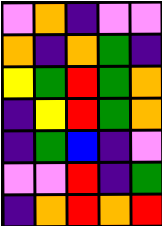[["violet", "orange", "indigo", "violet", "violet"], ["orange", "indigo", "orange", "green", "indigo"], ["yellow", "green", "red", "green", "orange"], ["indigo", "yellow", "red", "green", "orange"], ["indigo", "green", "blue", "indigo", "violet"], ["violet", "violet", "red", "indigo", "green"], ["indigo", "orange", "red", "orange", "red"]]